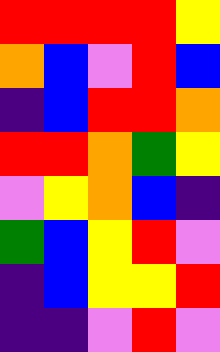[["red", "red", "red", "red", "yellow"], ["orange", "blue", "violet", "red", "blue"], ["indigo", "blue", "red", "red", "orange"], ["red", "red", "orange", "green", "yellow"], ["violet", "yellow", "orange", "blue", "indigo"], ["green", "blue", "yellow", "red", "violet"], ["indigo", "blue", "yellow", "yellow", "red"], ["indigo", "indigo", "violet", "red", "violet"]]